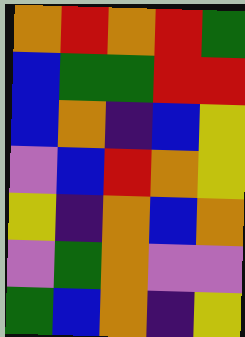[["orange", "red", "orange", "red", "green"], ["blue", "green", "green", "red", "red"], ["blue", "orange", "indigo", "blue", "yellow"], ["violet", "blue", "red", "orange", "yellow"], ["yellow", "indigo", "orange", "blue", "orange"], ["violet", "green", "orange", "violet", "violet"], ["green", "blue", "orange", "indigo", "yellow"]]